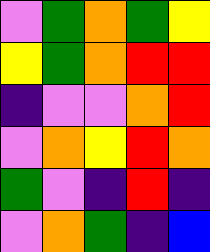[["violet", "green", "orange", "green", "yellow"], ["yellow", "green", "orange", "red", "red"], ["indigo", "violet", "violet", "orange", "red"], ["violet", "orange", "yellow", "red", "orange"], ["green", "violet", "indigo", "red", "indigo"], ["violet", "orange", "green", "indigo", "blue"]]